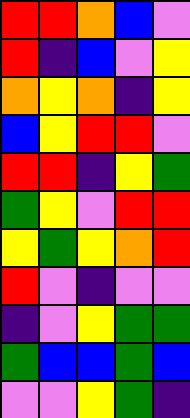[["red", "red", "orange", "blue", "violet"], ["red", "indigo", "blue", "violet", "yellow"], ["orange", "yellow", "orange", "indigo", "yellow"], ["blue", "yellow", "red", "red", "violet"], ["red", "red", "indigo", "yellow", "green"], ["green", "yellow", "violet", "red", "red"], ["yellow", "green", "yellow", "orange", "red"], ["red", "violet", "indigo", "violet", "violet"], ["indigo", "violet", "yellow", "green", "green"], ["green", "blue", "blue", "green", "blue"], ["violet", "violet", "yellow", "green", "indigo"]]